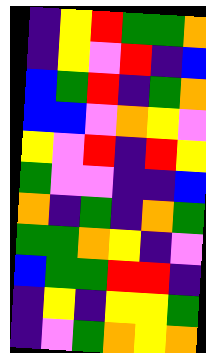[["indigo", "yellow", "red", "green", "green", "orange"], ["indigo", "yellow", "violet", "red", "indigo", "blue"], ["blue", "green", "red", "indigo", "green", "orange"], ["blue", "blue", "violet", "orange", "yellow", "violet"], ["yellow", "violet", "red", "indigo", "red", "yellow"], ["green", "violet", "violet", "indigo", "indigo", "blue"], ["orange", "indigo", "green", "indigo", "orange", "green"], ["green", "green", "orange", "yellow", "indigo", "violet"], ["blue", "green", "green", "red", "red", "indigo"], ["indigo", "yellow", "indigo", "yellow", "yellow", "green"], ["indigo", "violet", "green", "orange", "yellow", "orange"]]